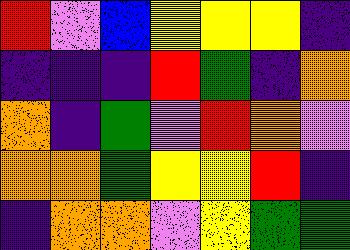[["red", "violet", "blue", "yellow", "yellow", "yellow", "indigo"], ["indigo", "indigo", "indigo", "red", "green", "indigo", "orange"], ["orange", "indigo", "green", "violet", "red", "orange", "violet"], ["orange", "orange", "green", "yellow", "yellow", "red", "indigo"], ["indigo", "orange", "orange", "violet", "yellow", "green", "green"]]